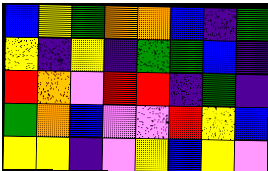[["blue", "yellow", "green", "orange", "orange", "blue", "indigo", "green"], ["yellow", "indigo", "yellow", "indigo", "green", "green", "blue", "indigo"], ["red", "orange", "violet", "red", "red", "indigo", "green", "indigo"], ["green", "orange", "blue", "violet", "violet", "red", "yellow", "blue"], ["yellow", "yellow", "indigo", "violet", "yellow", "blue", "yellow", "violet"]]